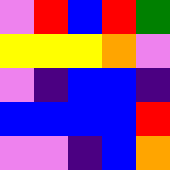[["violet", "red", "blue", "red", "green"], ["yellow", "yellow", "yellow", "orange", "violet"], ["violet", "indigo", "blue", "blue", "indigo"], ["blue", "blue", "blue", "blue", "red"], ["violet", "violet", "indigo", "blue", "orange"]]